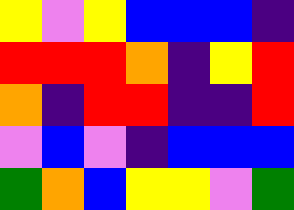[["yellow", "violet", "yellow", "blue", "blue", "blue", "indigo"], ["red", "red", "red", "orange", "indigo", "yellow", "red"], ["orange", "indigo", "red", "red", "indigo", "indigo", "red"], ["violet", "blue", "violet", "indigo", "blue", "blue", "blue"], ["green", "orange", "blue", "yellow", "yellow", "violet", "green"]]